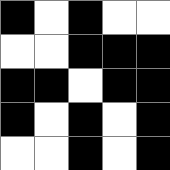[["black", "white", "black", "white", "white"], ["white", "white", "black", "black", "black"], ["black", "black", "white", "black", "black"], ["black", "white", "black", "white", "black"], ["white", "white", "black", "white", "black"]]